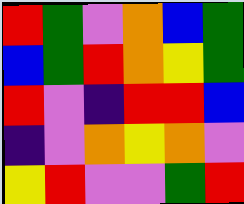[["red", "green", "violet", "orange", "blue", "green"], ["blue", "green", "red", "orange", "yellow", "green"], ["red", "violet", "indigo", "red", "red", "blue"], ["indigo", "violet", "orange", "yellow", "orange", "violet"], ["yellow", "red", "violet", "violet", "green", "red"]]